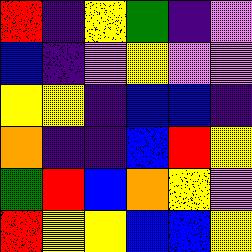[["red", "indigo", "yellow", "green", "indigo", "violet"], ["blue", "indigo", "violet", "yellow", "violet", "violet"], ["yellow", "yellow", "indigo", "blue", "blue", "indigo"], ["orange", "indigo", "indigo", "blue", "red", "yellow"], ["green", "red", "blue", "orange", "yellow", "violet"], ["red", "yellow", "yellow", "blue", "blue", "yellow"]]